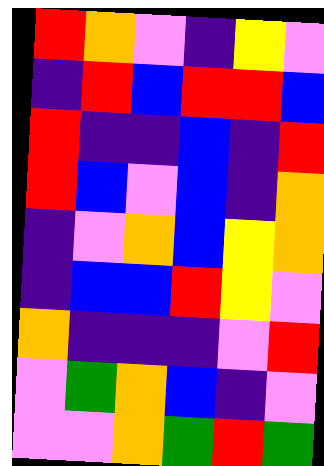[["red", "orange", "violet", "indigo", "yellow", "violet"], ["indigo", "red", "blue", "red", "red", "blue"], ["red", "indigo", "indigo", "blue", "indigo", "red"], ["red", "blue", "violet", "blue", "indigo", "orange"], ["indigo", "violet", "orange", "blue", "yellow", "orange"], ["indigo", "blue", "blue", "red", "yellow", "violet"], ["orange", "indigo", "indigo", "indigo", "violet", "red"], ["violet", "green", "orange", "blue", "indigo", "violet"], ["violet", "violet", "orange", "green", "red", "green"]]